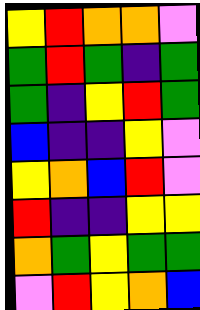[["yellow", "red", "orange", "orange", "violet"], ["green", "red", "green", "indigo", "green"], ["green", "indigo", "yellow", "red", "green"], ["blue", "indigo", "indigo", "yellow", "violet"], ["yellow", "orange", "blue", "red", "violet"], ["red", "indigo", "indigo", "yellow", "yellow"], ["orange", "green", "yellow", "green", "green"], ["violet", "red", "yellow", "orange", "blue"]]